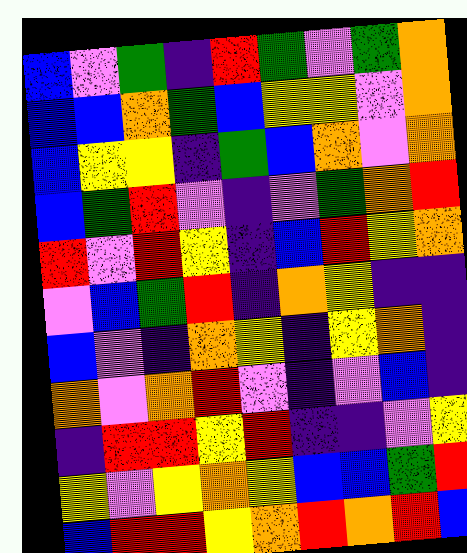[["blue", "violet", "green", "indigo", "red", "green", "violet", "green", "orange"], ["blue", "blue", "orange", "green", "blue", "yellow", "yellow", "violet", "orange"], ["blue", "yellow", "yellow", "indigo", "green", "blue", "orange", "violet", "orange"], ["blue", "green", "red", "violet", "indigo", "violet", "green", "orange", "red"], ["red", "violet", "red", "yellow", "indigo", "blue", "red", "yellow", "orange"], ["violet", "blue", "green", "red", "indigo", "orange", "yellow", "indigo", "indigo"], ["blue", "violet", "indigo", "orange", "yellow", "indigo", "yellow", "orange", "indigo"], ["orange", "violet", "orange", "red", "violet", "indigo", "violet", "blue", "indigo"], ["indigo", "red", "red", "yellow", "red", "indigo", "indigo", "violet", "yellow"], ["yellow", "violet", "yellow", "orange", "yellow", "blue", "blue", "green", "red"], ["blue", "red", "red", "yellow", "orange", "red", "orange", "red", "blue"]]